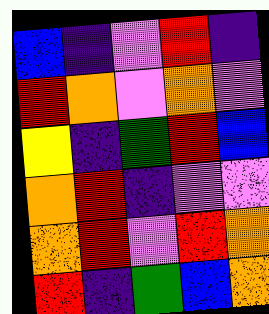[["blue", "indigo", "violet", "red", "indigo"], ["red", "orange", "violet", "orange", "violet"], ["yellow", "indigo", "green", "red", "blue"], ["orange", "red", "indigo", "violet", "violet"], ["orange", "red", "violet", "red", "orange"], ["red", "indigo", "green", "blue", "orange"]]